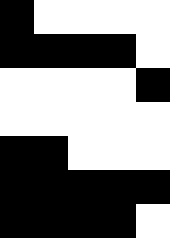[["black", "white", "white", "white", "white"], ["black", "black", "black", "black", "white"], ["white", "white", "white", "white", "black"], ["white", "white", "white", "white", "white"], ["black", "black", "white", "white", "white"], ["black", "black", "black", "black", "black"], ["black", "black", "black", "black", "white"]]